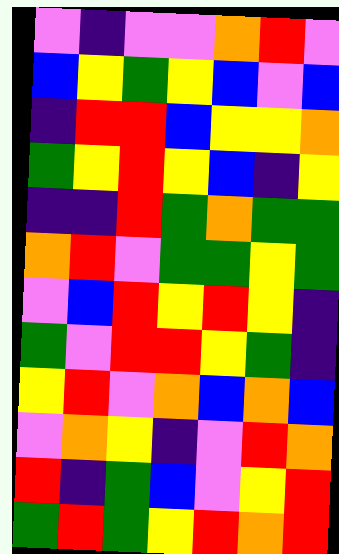[["violet", "indigo", "violet", "violet", "orange", "red", "violet"], ["blue", "yellow", "green", "yellow", "blue", "violet", "blue"], ["indigo", "red", "red", "blue", "yellow", "yellow", "orange"], ["green", "yellow", "red", "yellow", "blue", "indigo", "yellow"], ["indigo", "indigo", "red", "green", "orange", "green", "green"], ["orange", "red", "violet", "green", "green", "yellow", "green"], ["violet", "blue", "red", "yellow", "red", "yellow", "indigo"], ["green", "violet", "red", "red", "yellow", "green", "indigo"], ["yellow", "red", "violet", "orange", "blue", "orange", "blue"], ["violet", "orange", "yellow", "indigo", "violet", "red", "orange"], ["red", "indigo", "green", "blue", "violet", "yellow", "red"], ["green", "red", "green", "yellow", "red", "orange", "red"]]